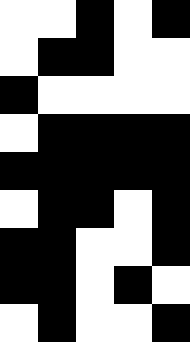[["white", "white", "black", "white", "black"], ["white", "black", "black", "white", "white"], ["black", "white", "white", "white", "white"], ["white", "black", "black", "black", "black"], ["black", "black", "black", "black", "black"], ["white", "black", "black", "white", "black"], ["black", "black", "white", "white", "black"], ["black", "black", "white", "black", "white"], ["white", "black", "white", "white", "black"]]